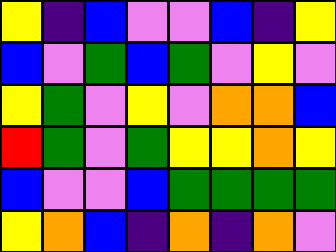[["yellow", "indigo", "blue", "violet", "violet", "blue", "indigo", "yellow"], ["blue", "violet", "green", "blue", "green", "violet", "yellow", "violet"], ["yellow", "green", "violet", "yellow", "violet", "orange", "orange", "blue"], ["red", "green", "violet", "green", "yellow", "yellow", "orange", "yellow"], ["blue", "violet", "violet", "blue", "green", "green", "green", "green"], ["yellow", "orange", "blue", "indigo", "orange", "indigo", "orange", "violet"]]